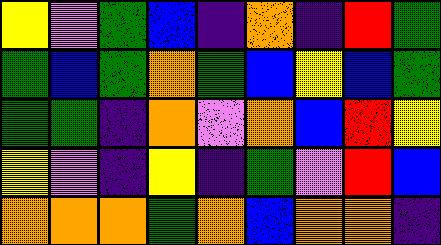[["yellow", "violet", "green", "blue", "indigo", "orange", "indigo", "red", "green"], ["green", "blue", "green", "orange", "green", "blue", "yellow", "blue", "green"], ["green", "green", "indigo", "orange", "violet", "orange", "blue", "red", "yellow"], ["yellow", "violet", "indigo", "yellow", "indigo", "green", "violet", "red", "blue"], ["orange", "orange", "orange", "green", "orange", "blue", "orange", "orange", "indigo"]]